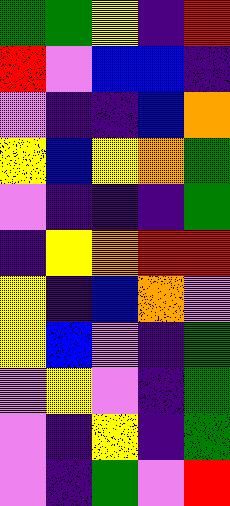[["green", "green", "yellow", "indigo", "red"], ["red", "violet", "blue", "blue", "indigo"], ["violet", "indigo", "indigo", "blue", "orange"], ["yellow", "blue", "yellow", "orange", "green"], ["violet", "indigo", "indigo", "indigo", "green"], ["indigo", "yellow", "orange", "red", "red"], ["yellow", "indigo", "blue", "orange", "violet"], ["yellow", "blue", "violet", "indigo", "green"], ["violet", "yellow", "violet", "indigo", "green"], ["violet", "indigo", "yellow", "indigo", "green"], ["violet", "indigo", "green", "violet", "red"]]